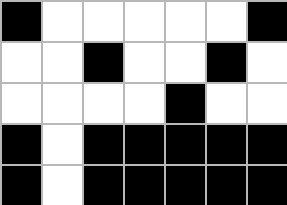[["black", "white", "white", "white", "white", "white", "black"], ["white", "white", "black", "white", "white", "black", "white"], ["white", "white", "white", "white", "black", "white", "white"], ["black", "white", "black", "black", "black", "black", "black"], ["black", "white", "black", "black", "black", "black", "black"]]